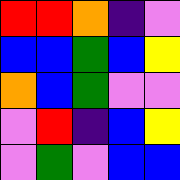[["red", "red", "orange", "indigo", "violet"], ["blue", "blue", "green", "blue", "yellow"], ["orange", "blue", "green", "violet", "violet"], ["violet", "red", "indigo", "blue", "yellow"], ["violet", "green", "violet", "blue", "blue"]]